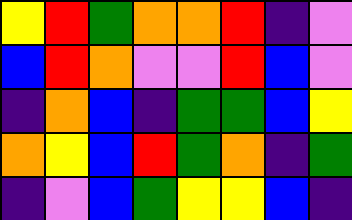[["yellow", "red", "green", "orange", "orange", "red", "indigo", "violet"], ["blue", "red", "orange", "violet", "violet", "red", "blue", "violet"], ["indigo", "orange", "blue", "indigo", "green", "green", "blue", "yellow"], ["orange", "yellow", "blue", "red", "green", "orange", "indigo", "green"], ["indigo", "violet", "blue", "green", "yellow", "yellow", "blue", "indigo"]]